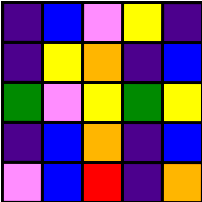[["indigo", "blue", "violet", "yellow", "indigo"], ["indigo", "yellow", "orange", "indigo", "blue"], ["green", "violet", "yellow", "green", "yellow"], ["indigo", "blue", "orange", "indigo", "blue"], ["violet", "blue", "red", "indigo", "orange"]]